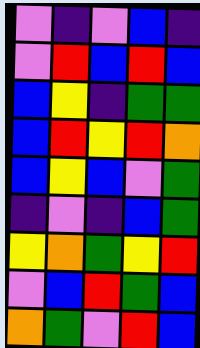[["violet", "indigo", "violet", "blue", "indigo"], ["violet", "red", "blue", "red", "blue"], ["blue", "yellow", "indigo", "green", "green"], ["blue", "red", "yellow", "red", "orange"], ["blue", "yellow", "blue", "violet", "green"], ["indigo", "violet", "indigo", "blue", "green"], ["yellow", "orange", "green", "yellow", "red"], ["violet", "blue", "red", "green", "blue"], ["orange", "green", "violet", "red", "blue"]]